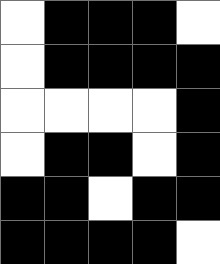[["white", "black", "black", "black", "white"], ["white", "black", "black", "black", "black"], ["white", "white", "white", "white", "black"], ["white", "black", "black", "white", "black"], ["black", "black", "white", "black", "black"], ["black", "black", "black", "black", "white"]]